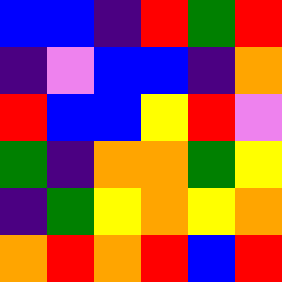[["blue", "blue", "indigo", "red", "green", "red"], ["indigo", "violet", "blue", "blue", "indigo", "orange"], ["red", "blue", "blue", "yellow", "red", "violet"], ["green", "indigo", "orange", "orange", "green", "yellow"], ["indigo", "green", "yellow", "orange", "yellow", "orange"], ["orange", "red", "orange", "red", "blue", "red"]]